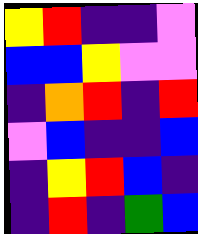[["yellow", "red", "indigo", "indigo", "violet"], ["blue", "blue", "yellow", "violet", "violet"], ["indigo", "orange", "red", "indigo", "red"], ["violet", "blue", "indigo", "indigo", "blue"], ["indigo", "yellow", "red", "blue", "indigo"], ["indigo", "red", "indigo", "green", "blue"]]